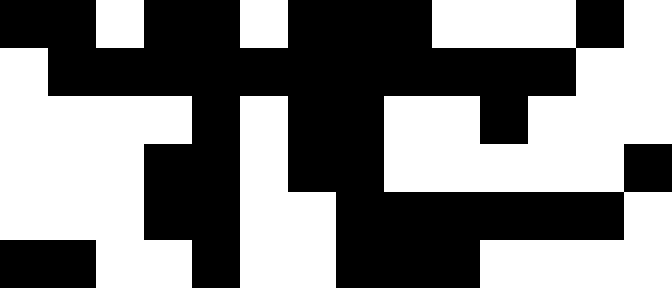[["black", "black", "white", "black", "black", "white", "black", "black", "black", "white", "white", "white", "black", "white"], ["white", "black", "black", "black", "black", "black", "black", "black", "black", "black", "black", "black", "white", "white"], ["white", "white", "white", "white", "black", "white", "black", "black", "white", "white", "black", "white", "white", "white"], ["white", "white", "white", "black", "black", "white", "black", "black", "white", "white", "white", "white", "white", "black"], ["white", "white", "white", "black", "black", "white", "white", "black", "black", "black", "black", "black", "black", "white"], ["black", "black", "white", "white", "black", "white", "white", "black", "black", "black", "white", "white", "white", "white"]]